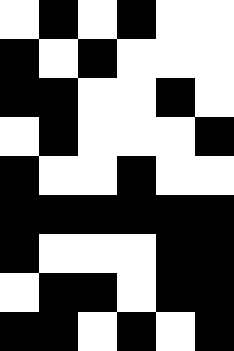[["white", "black", "white", "black", "white", "white"], ["black", "white", "black", "white", "white", "white"], ["black", "black", "white", "white", "black", "white"], ["white", "black", "white", "white", "white", "black"], ["black", "white", "white", "black", "white", "white"], ["black", "black", "black", "black", "black", "black"], ["black", "white", "white", "white", "black", "black"], ["white", "black", "black", "white", "black", "black"], ["black", "black", "white", "black", "white", "black"]]